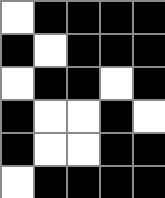[["white", "black", "black", "black", "black"], ["black", "white", "black", "black", "black"], ["white", "black", "black", "white", "black"], ["black", "white", "white", "black", "white"], ["black", "white", "white", "black", "black"], ["white", "black", "black", "black", "black"]]